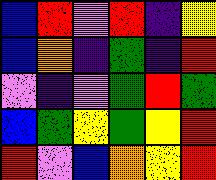[["blue", "red", "violet", "red", "indigo", "yellow"], ["blue", "orange", "indigo", "green", "indigo", "red"], ["violet", "indigo", "violet", "green", "red", "green"], ["blue", "green", "yellow", "green", "yellow", "red"], ["red", "violet", "blue", "orange", "yellow", "red"]]